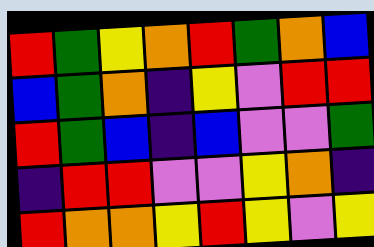[["red", "green", "yellow", "orange", "red", "green", "orange", "blue"], ["blue", "green", "orange", "indigo", "yellow", "violet", "red", "red"], ["red", "green", "blue", "indigo", "blue", "violet", "violet", "green"], ["indigo", "red", "red", "violet", "violet", "yellow", "orange", "indigo"], ["red", "orange", "orange", "yellow", "red", "yellow", "violet", "yellow"]]